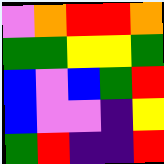[["violet", "orange", "red", "red", "orange"], ["green", "green", "yellow", "yellow", "green"], ["blue", "violet", "blue", "green", "red"], ["blue", "violet", "violet", "indigo", "yellow"], ["green", "red", "indigo", "indigo", "red"]]